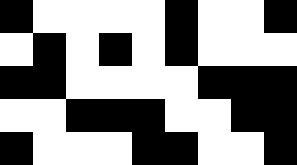[["black", "white", "white", "white", "white", "black", "white", "white", "black"], ["white", "black", "white", "black", "white", "black", "white", "white", "white"], ["black", "black", "white", "white", "white", "white", "black", "black", "black"], ["white", "white", "black", "black", "black", "white", "white", "black", "black"], ["black", "white", "white", "white", "black", "black", "white", "white", "black"]]